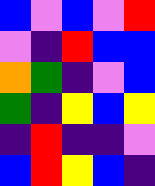[["blue", "violet", "blue", "violet", "red"], ["violet", "indigo", "red", "blue", "blue"], ["orange", "green", "indigo", "violet", "blue"], ["green", "indigo", "yellow", "blue", "yellow"], ["indigo", "red", "indigo", "indigo", "violet"], ["blue", "red", "yellow", "blue", "indigo"]]